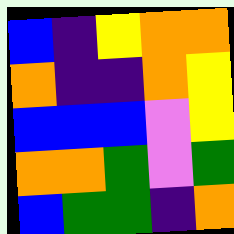[["blue", "indigo", "yellow", "orange", "orange"], ["orange", "indigo", "indigo", "orange", "yellow"], ["blue", "blue", "blue", "violet", "yellow"], ["orange", "orange", "green", "violet", "green"], ["blue", "green", "green", "indigo", "orange"]]